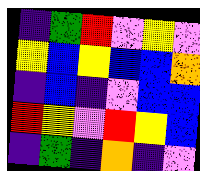[["indigo", "green", "red", "violet", "yellow", "violet"], ["yellow", "blue", "yellow", "blue", "blue", "orange"], ["indigo", "blue", "indigo", "violet", "blue", "blue"], ["red", "yellow", "violet", "red", "yellow", "blue"], ["indigo", "green", "indigo", "orange", "indigo", "violet"]]